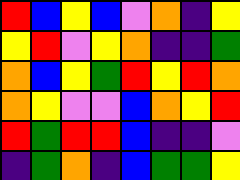[["red", "blue", "yellow", "blue", "violet", "orange", "indigo", "yellow"], ["yellow", "red", "violet", "yellow", "orange", "indigo", "indigo", "green"], ["orange", "blue", "yellow", "green", "red", "yellow", "red", "orange"], ["orange", "yellow", "violet", "violet", "blue", "orange", "yellow", "red"], ["red", "green", "red", "red", "blue", "indigo", "indigo", "violet"], ["indigo", "green", "orange", "indigo", "blue", "green", "green", "yellow"]]